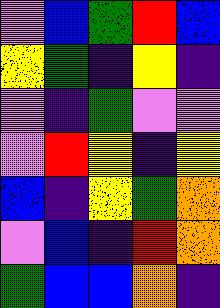[["violet", "blue", "green", "red", "blue"], ["yellow", "green", "indigo", "yellow", "indigo"], ["violet", "indigo", "green", "violet", "violet"], ["violet", "red", "yellow", "indigo", "yellow"], ["blue", "indigo", "yellow", "green", "orange"], ["violet", "blue", "indigo", "red", "orange"], ["green", "blue", "blue", "orange", "indigo"]]